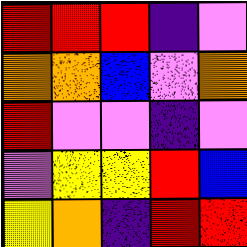[["red", "red", "red", "indigo", "violet"], ["orange", "orange", "blue", "violet", "orange"], ["red", "violet", "violet", "indigo", "violet"], ["violet", "yellow", "yellow", "red", "blue"], ["yellow", "orange", "indigo", "red", "red"]]